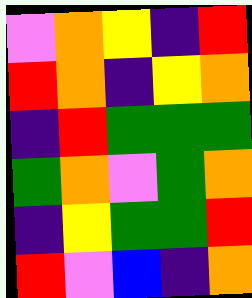[["violet", "orange", "yellow", "indigo", "red"], ["red", "orange", "indigo", "yellow", "orange"], ["indigo", "red", "green", "green", "green"], ["green", "orange", "violet", "green", "orange"], ["indigo", "yellow", "green", "green", "red"], ["red", "violet", "blue", "indigo", "orange"]]